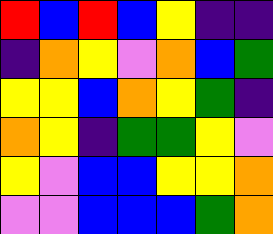[["red", "blue", "red", "blue", "yellow", "indigo", "indigo"], ["indigo", "orange", "yellow", "violet", "orange", "blue", "green"], ["yellow", "yellow", "blue", "orange", "yellow", "green", "indigo"], ["orange", "yellow", "indigo", "green", "green", "yellow", "violet"], ["yellow", "violet", "blue", "blue", "yellow", "yellow", "orange"], ["violet", "violet", "blue", "blue", "blue", "green", "orange"]]